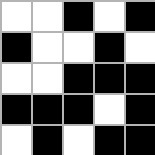[["white", "white", "black", "white", "black"], ["black", "white", "white", "black", "white"], ["white", "white", "black", "black", "black"], ["black", "black", "black", "white", "black"], ["white", "black", "white", "black", "black"]]